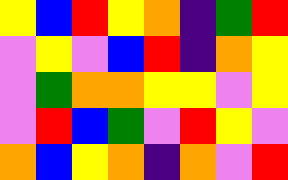[["yellow", "blue", "red", "yellow", "orange", "indigo", "green", "red"], ["violet", "yellow", "violet", "blue", "red", "indigo", "orange", "yellow"], ["violet", "green", "orange", "orange", "yellow", "yellow", "violet", "yellow"], ["violet", "red", "blue", "green", "violet", "red", "yellow", "violet"], ["orange", "blue", "yellow", "orange", "indigo", "orange", "violet", "red"]]